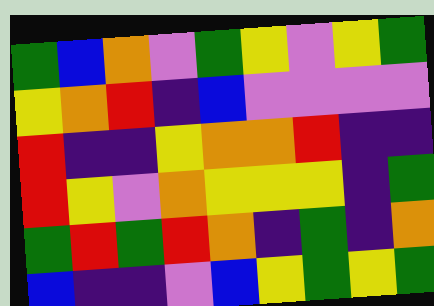[["green", "blue", "orange", "violet", "green", "yellow", "violet", "yellow", "green"], ["yellow", "orange", "red", "indigo", "blue", "violet", "violet", "violet", "violet"], ["red", "indigo", "indigo", "yellow", "orange", "orange", "red", "indigo", "indigo"], ["red", "yellow", "violet", "orange", "yellow", "yellow", "yellow", "indigo", "green"], ["green", "red", "green", "red", "orange", "indigo", "green", "indigo", "orange"], ["blue", "indigo", "indigo", "violet", "blue", "yellow", "green", "yellow", "green"]]